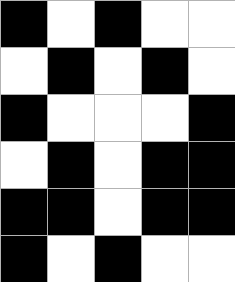[["black", "white", "black", "white", "white"], ["white", "black", "white", "black", "white"], ["black", "white", "white", "white", "black"], ["white", "black", "white", "black", "black"], ["black", "black", "white", "black", "black"], ["black", "white", "black", "white", "white"]]